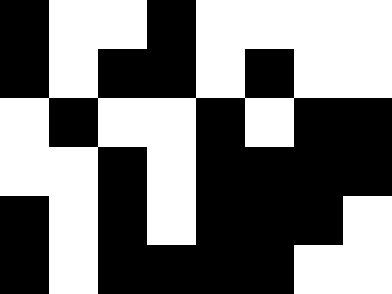[["black", "white", "white", "black", "white", "white", "white", "white"], ["black", "white", "black", "black", "white", "black", "white", "white"], ["white", "black", "white", "white", "black", "white", "black", "black"], ["white", "white", "black", "white", "black", "black", "black", "black"], ["black", "white", "black", "white", "black", "black", "black", "white"], ["black", "white", "black", "black", "black", "black", "white", "white"]]